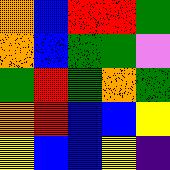[["orange", "blue", "red", "red", "green"], ["orange", "blue", "green", "green", "violet"], ["green", "red", "green", "orange", "green"], ["orange", "red", "blue", "blue", "yellow"], ["yellow", "blue", "blue", "yellow", "indigo"]]